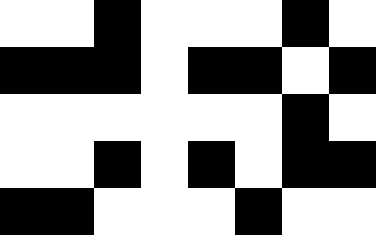[["white", "white", "black", "white", "white", "white", "black", "white"], ["black", "black", "black", "white", "black", "black", "white", "black"], ["white", "white", "white", "white", "white", "white", "black", "white"], ["white", "white", "black", "white", "black", "white", "black", "black"], ["black", "black", "white", "white", "white", "black", "white", "white"]]